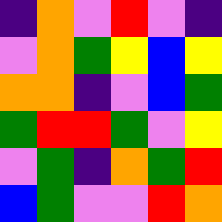[["indigo", "orange", "violet", "red", "violet", "indigo"], ["violet", "orange", "green", "yellow", "blue", "yellow"], ["orange", "orange", "indigo", "violet", "blue", "green"], ["green", "red", "red", "green", "violet", "yellow"], ["violet", "green", "indigo", "orange", "green", "red"], ["blue", "green", "violet", "violet", "red", "orange"]]